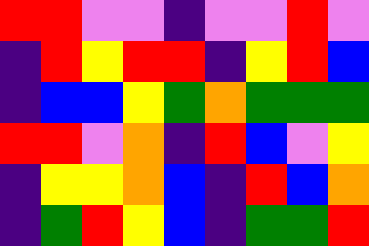[["red", "red", "violet", "violet", "indigo", "violet", "violet", "red", "violet"], ["indigo", "red", "yellow", "red", "red", "indigo", "yellow", "red", "blue"], ["indigo", "blue", "blue", "yellow", "green", "orange", "green", "green", "green"], ["red", "red", "violet", "orange", "indigo", "red", "blue", "violet", "yellow"], ["indigo", "yellow", "yellow", "orange", "blue", "indigo", "red", "blue", "orange"], ["indigo", "green", "red", "yellow", "blue", "indigo", "green", "green", "red"]]